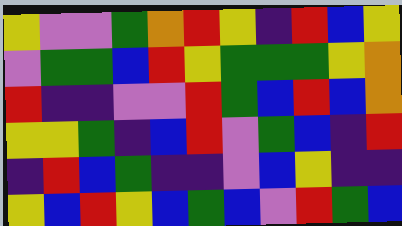[["yellow", "violet", "violet", "green", "orange", "red", "yellow", "indigo", "red", "blue", "yellow"], ["violet", "green", "green", "blue", "red", "yellow", "green", "green", "green", "yellow", "orange"], ["red", "indigo", "indigo", "violet", "violet", "red", "green", "blue", "red", "blue", "orange"], ["yellow", "yellow", "green", "indigo", "blue", "red", "violet", "green", "blue", "indigo", "red"], ["indigo", "red", "blue", "green", "indigo", "indigo", "violet", "blue", "yellow", "indigo", "indigo"], ["yellow", "blue", "red", "yellow", "blue", "green", "blue", "violet", "red", "green", "blue"]]